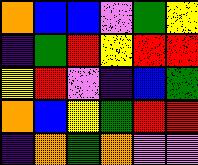[["orange", "blue", "blue", "violet", "green", "yellow"], ["indigo", "green", "red", "yellow", "red", "red"], ["yellow", "red", "violet", "indigo", "blue", "green"], ["orange", "blue", "yellow", "green", "red", "red"], ["indigo", "orange", "green", "orange", "violet", "violet"]]